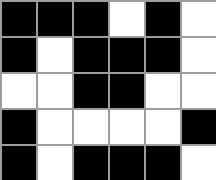[["black", "black", "black", "white", "black", "white"], ["black", "white", "black", "black", "black", "white"], ["white", "white", "black", "black", "white", "white"], ["black", "white", "white", "white", "white", "black"], ["black", "white", "black", "black", "black", "white"]]